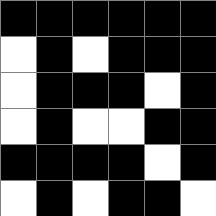[["black", "black", "black", "black", "black", "black"], ["white", "black", "white", "black", "black", "black"], ["white", "black", "black", "black", "white", "black"], ["white", "black", "white", "white", "black", "black"], ["black", "black", "black", "black", "white", "black"], ["white", "black", "white", "black", "black", "white"]]